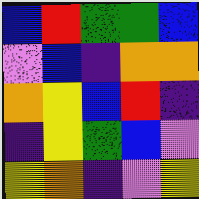[["blue", "red", "green", "green", "blue"], ["violet", "blue", "indigo", "orange", "orange"], ["orange", "yellow", "blue", "red", "indigo"], ["indigo", "yellow", "green", "blue", "violet"], ["yellow", "orange", "indigo", "violet", "yellow"]]